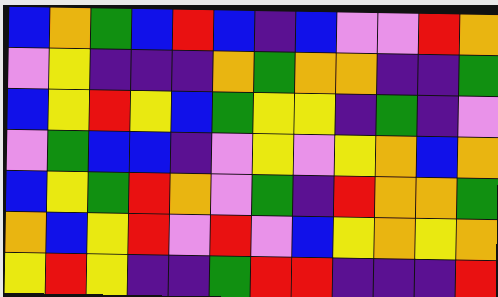[["blue", "orange", "green", "blue", "red", "blue", "indigo", "blue", "violet", "violet", "red", "orange"], ["violet", "yellow", "indigo", "indigo", "indigo", "orange", "green", "orange", "orange", "indigo", "indigo", "green"], ["blue", "yellow", "red", "yellow", "blue", "green", "yellow", "yellow", "indigo", "green", "indigo", "violet"], ["violet", "green", "blue", "blue", "indigo", "violet", "yellow", "violet", "yellow", "orange", "blue", "orange"], ["blue", "yellow", "green", "red", "orange", "violet", "green", "indigo", "red", "orange", "orange", "green"], ["orange", "blue", "yellow", "red", "violet", "red", "violet", "blue", "yellow", "orange", "yellow", "orange"], ["yellow", "red", "yellow", "indigo", "indigo", "green", "red", "red", "indigo", "indigo", "indigo", "red"]]